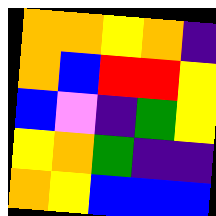[["orange", "orange", "yellow", "orange", "indigo"], ["orange", "blue", "red", "red", "yellow"], ["blue", "violet", "indigo", "green", "yellow"], ["yellow", "orange", "green", "indigo", "indigo"], ["orange", "yellow", "blue", "blue", "blue"]]